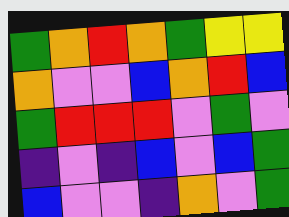[["green", "orange", "red", "orange", "green", "yellow", "yellow"], ["orange", "violet", "violet", "blue", "orange", "red", "blue"], ["green", "red", "red", "red", "violet", "green", "violet"], ["indigo", "violet", "indigo", "blue", "violet", "blue", "green"], ["blue", "violet", "violet", "indigo", "orange", "violet", "green"]]